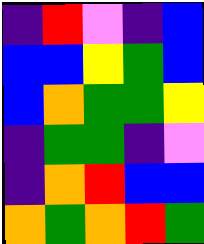[["indigo", "red", "violet", "indigo", "blue"], ["blue", "blue", "yellow", "green", "blue"], ["blue", "orange", "green", "green", "yellow"], ["indigo", "green", "green", "indigo", "violet"], ["indigo", "orange", "red", "blue", "blue"], ["orange", "green", "orange", "red", "green"]]